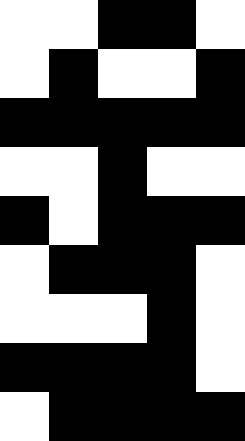[["white", "white", "black", "black", "white"], ["white", "black", "white", "white", "black"], ["black", "black", "black", "black", "black"], ["white", "white", "black", "white", "white"], ["black", "white", "black", "black", "black"], ["white", "black", "black", "black", "white"], ["white", "white", "white", "black", "white"], ["black", "black", "black", "black", "white"], ["white", "black", "black", "black", "black"]]